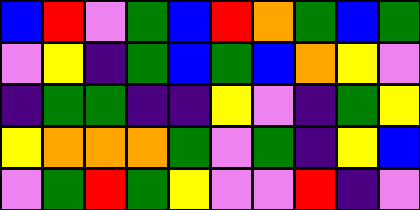[["blue", "red", "violet", "green", "blue", "red", "orange", "green", "blue", "green"], ["violet", "yellow", "indigo", "green", "blue", "green", "blue", "orange", "yellow", "violet"], ["indigo", "green", "green", "indigo", "indigo", "yellow", "violet", "indigo", "green", "yellow"], ["yellow", "orange", "orange", "orange", "green", "violet", "green", "indigo", "yellow", "blue"], ["violet", "green", "red", "green", "yellow", "violet", "violet", "red", "indigo", "violet"]]